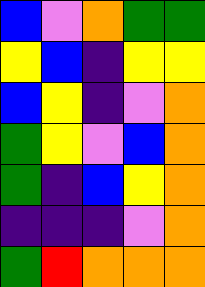[["blue", "violet", "orange", "green", "green"], ["yellow", "blue", "indigo", "yellow", "yellow"], ["blue", "yellow", "indigo", "violet", "orange"], ["green", "yellow", "violet", "blue", "orange"], ["green", "indigo", "blue", "yellow", "orange"], ["indigo", "indigo", "indigo", "violet", "orange"], ["green", "red", "orange", "orange", "orange"]]